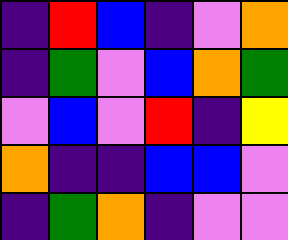[["indigo", "red", "blue", "indigo", "violet", "orange"], ["indigo", "green", "violet", "blue", "orange", "green"], ["violet", "blue", "violet", "red", "indigo", "yellow"], ["orange", "indigo", "indigo", "blue", "blue", "violet"], ["indigo", "green", "orange", "indigo", "violet", "violet"]]